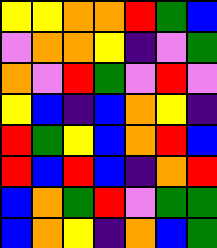[["yellow", "yellow", "orange", "orange", "red", "green", "blue"], ["violet", "orange", "orange", "yellow", "indigo", "violet", "green"], ["orange", "violet", "red", "green", "violet", "red", "violet"], ["yellow", "blue", "indigo", "blue", "orange", "yellow", "indigo"], ["red", "green", "yellow", "blue", "orange", "red", "blue"], ["red", "blue", "red", "blue", "indigo", "orange", "red"], ["blue", "orange", "green", "red", "violet", "green", "green"], ["blue", "orange", "yellow", "indigo", "orange", "blue", "green"]]